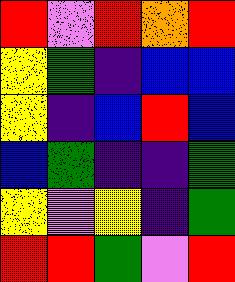[["red", "violet", "red", "orange", "red"], ["yellow", "green", "indigo", "blue", "blue"], ["yellow", "indigo", "blue", "red", "blue"], ["blue", "green", "indigo", "indigo", "green"], ["yellow", "violet", "yellow", "indigo", "green"], ["red", "red", "green", "violet", "red"]]